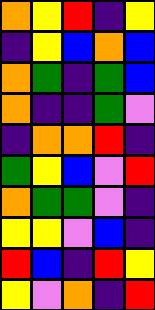[["orange", "yellow", "red", "indigo", "yellow"], ["indigo", "yellow", "blue", "orange", "blue"], ["orange", "green", "indigo", "green", "blue"], ["orange", "indigo", "indigo", "green", "violet"], ["indigo", "orange", "orange", "red", "indigo"], ["green", "yellow", "blue", "violet", "red"], ["orange", "green", "green", "violet", "indigo"], ["yellow", "yellow", "violet", "blue", "indigo"], ["red", "blue", "indigo", "red", "yellow"], ["yellow", "violet", "orange", "indigo", "red"]]